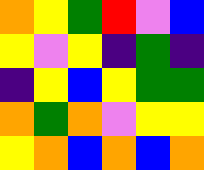[["orange", "yellow", "green", "red", "violet", "blue"], ["yellow", "violet", "yellow", "indigo", "green", "indigo"], ["indigo", "yellow", "blue", "yellow", "green", "green"], ["orange", "green", "orange", "violet", "yellow", "yellow"], ["yellow", "orange", "blue", "orange", "blue", "orange"]]